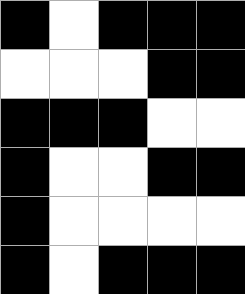[["black", "white", "black", "black", "black"], ["white", "white", "white", "black", "black"], ["black", "black", "black", "white", "white"], ["black", "white", "white", "black", "black"], ["black", "white", "white", "white", "white"], ["black", "white", "black", "black", "black"]]